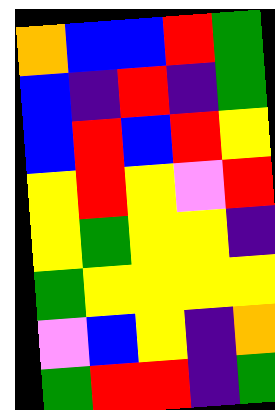[["orange", "blue", "blue", "red", "green"], ["blue", "indigo", "red", "indigo", "green"], ["blue", "red", "blue", "red", "yellow"], ["yellow", "red", "yellow", "violet", "red"], ["yellow", "green", "yellow", "yellow", "indigo"], ["green", "yellow", "yellow", "yellow", "yellow"], ["violet", "blue", "yellow", "indigo", "orange"], ["green", "red", "red", "indigo", "green"]]